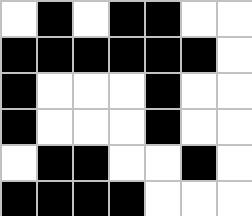[["white", "black", "white", "black", "black", "white", "white"], ["black", "black", "black", "black", "black", "black", "white"], ["black", "white", "white", "white", "black", "white", "white"], ["black", "white", "white", "white", "black", "white", "white"], ["white", "black", "black", "white", "white", "black", "white"], ["black", "black", "black", "black", "white", "white", "white"]]